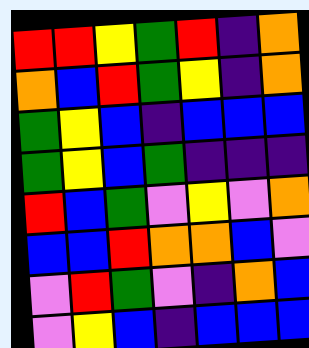[["red", "red", "yellow", "green", "red", "indigo", "orange"], ["orange", "blue", "red", "green", "yellow", "indigo", "orange"], ["green", "yellow", "blue", "indigo", "blue", "blue", "blue"], ["green", "yellow", "blue", "green", "indigo", "indigo", "indigo"], ["red", "blue", "green", "violet", "yellow", "violet", "orange"], ["blue", "blue", "red", "orange", "orange", "blue", "violet"], ["violet", "red", "green", "violet", "indigo", "orange", "blue"], ["violet", "yellow", "blue", "indigo", "blue", "blue", "blue"]]